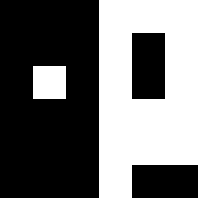[["black", "black", "black", "white", "white", "white"], ["black", "black", "black", "white", "black", "white"], ["black", "white", "black", "white", "black", "white"], ["black", "black", "black", "white", "white", "white"], ["black", "black", "black", "white", "white", "white"], ["black", "black", "black", "white", "black", "black"]]